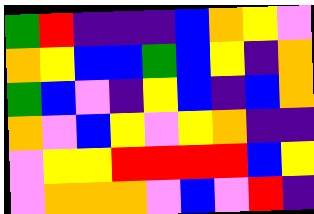[["green", "red", "indigo", "indigo", "indigo", "blue", "orange", "yellow", "violet"], ["orange", "yellow", "blue", "blue", "green", "blue", "yellow", "indigo", "orange"], ["green", "blue", "violet", "indigo", "yellow", "blue", "indigo", "blue", "orange"], ["orange", "violet", "blue", "yellow", "violet", "yellow", "orange", "indigo", "indigo"], ["violet", "yellow", "yellow", "red", "red", "red", "red", "blue", "yellow"], ["violet", "orange", "orange", "orange", "violet", "blue", "violet", "red", "indigo"]]